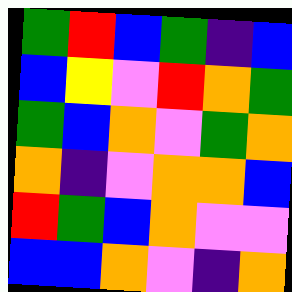[["green", "red", "blue", "green", "indigo", "blue"], ["blue", "yellow", "violet", "red", "orange", "green"], ["green", "blue", "orange", "violet", "green", "orange"], ["orange", "indigo", "violet", "orange", "orange", "blue"], ["red", "green", "blue", "orange", "violet", "violet"], ["blue", "blue", "orange", "violet", "indigo", "orange"]]